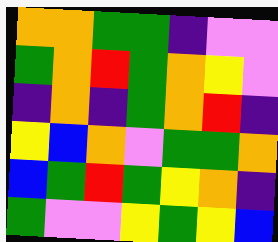[["orange", "orange", "green", "green", "indigo", "violet", "violet"], ["green", "orange", "red", "green", "orange", "yellow", "violet"], ["indigo", "orange", "indigo", "green", "orange", "red", "indigo"], ["yellow", "blue", "orange", "violet", "green", "green", "orange"], ["blue", "green", "red", "green", "yellow", "orange", "indigo"], ["green", "violet", "violet", "yellow", "green", "yellow", "blue"]]